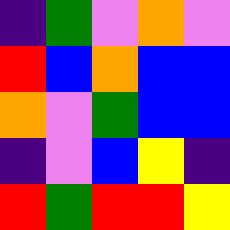[["indigo", "green", "violet", "orange", "violet"], ["red", "blue", "orange", "blue", "blue"], ["orange", "violet", "green", "blue", "blue"], ["indigo", "violet", "blue", "yellow", "indigo"], ["red", "green", "red", "red", "yellow"]]